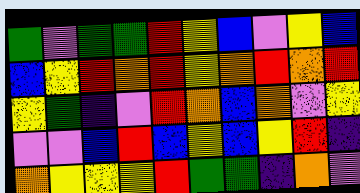[["green", "violet", "green", "green", "red", "yellow", "blue", "violet", "yellow", "blue"], ["blue", "yellow", "red", "orange", "red", "yellow", "orange", "red", "orange", "red"], ["yellow", "green", "indigo", "violet", "red", "orange", "blue", "orange", "violet", "yellow"], ["violet", "violet", "blue", "red", "blue", "yellow", "blue", "yellow", "red", "indigo"], ["orange", "yellow", "yellow", "yellow", "red", "green", "green", "indigo", "orange", "violet"]]